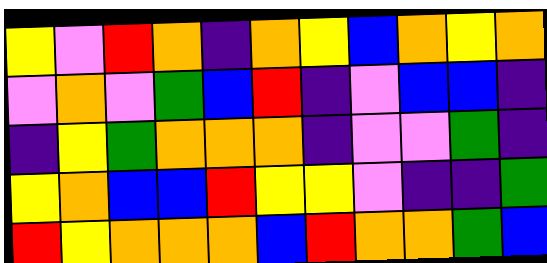[["yellow", "violet", "red", "orange", "indigo", "orange", "yellow", "blue", "orange", "yellow", "orange"], ["violet", "orange", "violet", "green", "blue", "red", "indigo", "violet", "blue", "blue", "indigo"], ["indigo", "yellow", "green", "orange", "orange", "orange", "indigo", "violet", "violet", "green", "indigo"], ["yellow", "orange", "blue", "blue", "red", "yellow", "yellow", "violet", "indigo", "indigo", "green"], ["red", "yellow", "orange", "orange", "orange", "blue", "red", "orange", "orange", "green", "blue"]]